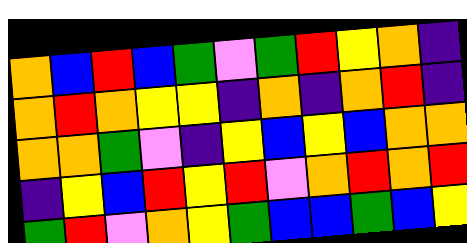[["orange", "blue", "red", "blue", "green", "violet", "green", "red", "yellow", "orange", "indigo"], ["orange", "red", "orange", "yellow", "yellow", "indigo", "orange", "indigo", "orange", "red", "indigo"], ["orange", "orange", "green", "violet", "indigo", "yellow", "blue", "yellow", "blue", "orange", "orange"], ["indigo", "yellow", "blue", "red", "yellow", "red", "violet", "orange", "red", "orange", "red"], ["green", "red", "violet", "orange", "yellow", "green", "blue", "blue", "green", "blue", "yellow"]]